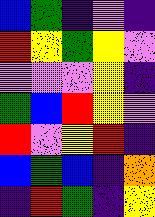[["blue", "green", "indigo", "violet", "indigo"], ["red", "yellow", "green", "yellow", "violet"], ["violet", "violet", "violet", "yellow", "indigo"], ["green", "blue", "red", "yellow", "violet"], ["red", "violet", "yellow", "red", "indigo"], ["blue", "green", "blue", "indigo", "orange"], ["indigo", "red", "green", "indigo", "yellow"]]